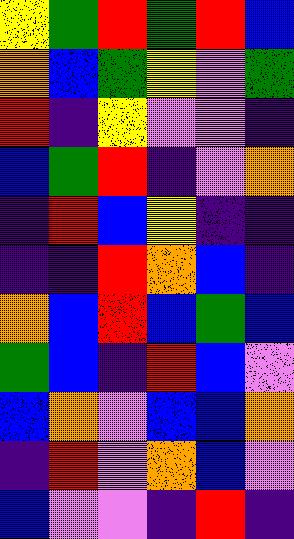[["yellow", "green", "red", "green", "red", "blue"], ["orange", "blue", "green", "yellow", "violet", "green"], ["red", "indigo", "yellow", "violet", "violet", "indigo"], ["blue", "green", "red", "indigo", "violet", "orange"], ["indigo", "red", "blue", "yellow", "indigo", "indigo"], ["indigo", "indigo", "red", "orange", "blue", "indigo"], ["orange", "blue", "red", "blue", "green", "blue"], ["green", "blue", "indigo", "red", "blue", "violet"], ["blue", "orange", "violet", "blue", "blue", "orange"], ["indigo", "red", "violet", "orange", "blue", "violet"], ["blue", "violet", "violet", "indigo", "red", "indigo"]]